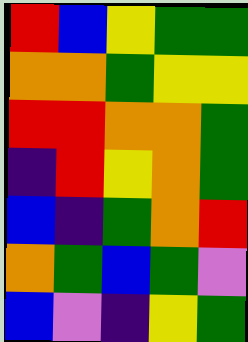[["red", "blue", "yellow", "green", "green"], ["orange", "orange", "green", "yellow", "yellow"], ["red", "red", "orange", "orange", "green"], ["indigo", "red", "yellow", "orange", "green"], ["blue", "indigo", "green", "orange", "red"], ["orange", "green", "blue", "green", "violet"], ["blue", "violet", "indigo", "yellow", "green"]]